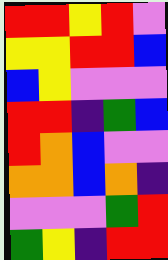[["red", "red", "yellow", "red", "violet"], ["yellow", "yellow", "red", "red", "blue"], ["blue", "yellow", "violet", "violet", "violet"], ["red", "red", "indigo", "green", "blue"], ["red", "orange", "blue", "violet", "violet"], ["orange", "orange", "blue", "orange", "indigo"], ["violet", "violet", "violet", "green", "red"], ["green", "yellow", "indigo", "red", "red"]]